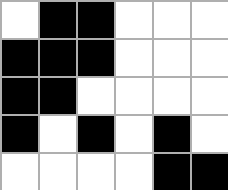[["white", "black", "black", "white", "white", "white"], ["black", "black", "black", "white", "white", "white"], ["black", "black", "white", "white", "white", "white"], ["black", "white", "black", "white", "black", "white"], ["white", "white", "white", "white", "black", "black"]]